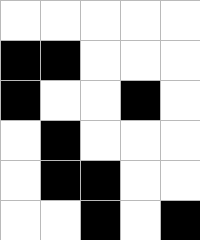[["white", "white", "white", "white", "white"], ["black", "black", "white", "white", "white"], ["black", "white", "white", "black", "white"], ["white", "black", "white", "white", "white"], ["white", "black", "black", "white", "white"], ["white", "white", "black", "white", "black"]]